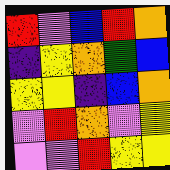[["red", "violet", "blue", "red", "orange"], ["indigo", "yellow", "orange", "green", "blue"], ["yellow", "yellow", "indigo", "blue", "orange"], ["violet", "red", "orange", "violet", "yellow"], ["violet", "violet", "red", "yellow", "yellow"]]